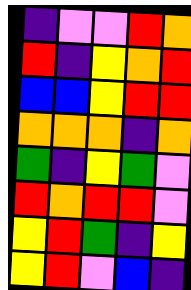[["indigo", "violet", "violet", "red", "orange"], ["red", "indigo", "yellow", "orange", "red"], ["blue", "blue", "yellow", "red", "red"], ["orange", "orange", "orange", "indigo", "orange"], ["green", "indigo", "yellow", "green", "violet"], ["red", "orange", "red", "red", "violet"], ["yellow", "red", "green", "indigo", "yellow"], ["yellow", "red", "violet", "blue", "indigo"]]